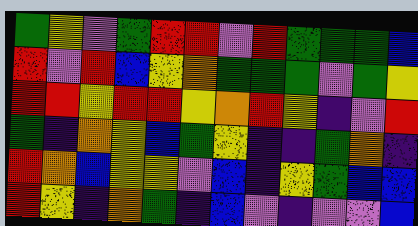[["green", "yellow", "violet", "green", "red", "red", "violet", "red", "green", "green", "green", "blue"], ["red", "violet", "red", "blue", "yellow", "orange", "green", "green", "green", "violet", "green", "yellow"], ["red", "red", "yellow", "red", "red", "yellow", "orange", "red", "yellow", "indigo", "violet", "red"], ["green", "indigo", "orange", "yellow", "blue", "green", "yellow", "indigo", "indigo", "green", "orange", "indigo"], ["red", "orange", "blue", "yellow", "yellow", "violet", "blue", "indigo", "yellow", "green", "blue", "blue"], ["red", "yellow", "indigo", "orange", "green", "indigo", "blue", "violet", "indigo", "violet", "violet", "blue"]]